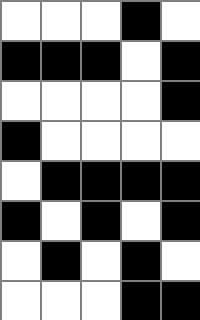[["white", "white", "white", "black", "white"], ["black", "black", "black", "white", "black"], ["white", "white", "white", "white", "black"], ["black", "white", "white", "white", "white"], ["white", "black", "black", "black", "black"], ["black", "white", "black", "white", "black"], ["white", "black", "white", "black", "white"], ["white", "white", "white", "black", "black"]]